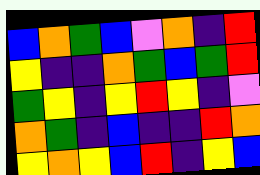[["blue", "orange", "green", "blue", "violet", "orange", "indigo", "red"], ["yellow", "indigo", "indigo", "orange", "green", "blue", "green", "red"], ["green", "yellow", "indigo", "yellow", "red", "yellow", "indigo", "violet"], ["orange", "green", "indigo", "blue", "indigo", "indigo", "red", "orange"], ["yellow", "orange", "yellow", "blue", "red", "indigo", "yellow", "blue"]]